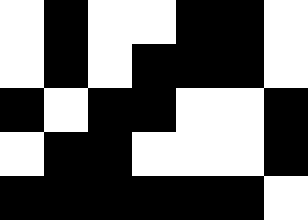[["white", "black", "white", "white", "black", "black", "white"], ["white", "black", "white", "black", "black", "black", "white"], ["black", "white", "black", "black", "white", "white", "black"], ["white", "black", "black", "white", "white", "white", "black"], ["black", "black", "black", "black", "black", "black", "white"]]